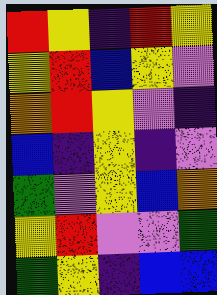[["red", "yellow", "indigo", "red", "yellow"], ["yellow", "red", "blue", "yellow", "violet"], ["orange", "red", "yellow", "violet", "indigo"], ["blue", "indigo", "yellow", "indigo", "violet"], ["green", "violet", "yellow", "blue", "orange"], ["yellow", "red", "violet", "violet", "green"], ["green", "yellow", "indigo", "blue", "blue"]]